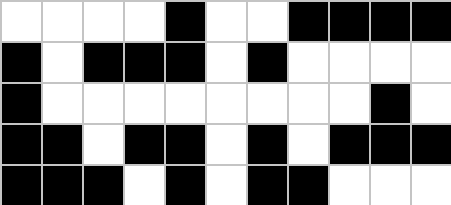[["white", "white", "white", "white", "black", "white", "white", "black", "black", "black", "black"], ["black", "white", "black", "black", "black", "white", "black", "white", "white", "white", "white"], ["black", "white", "white", "white", "white", "white", "white", "white", "white", "black", "white"], ["black", "black", "white", "black", "black", "white", "black", "white", "black", "black", "black"], ["black", "black", "black", "white", "black", "white", "black", "black", "white", "white", "white"]]